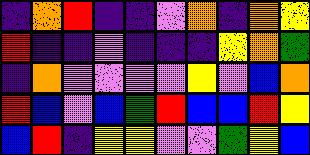[["indigo", "orange", "red", "indigo", "indigo", "violet", "orange", "indigo", "orange", "yellow"], ["red", "indigo", "indigo", "violet", "indigo", "indigo", "indigo", "yellow", "orange", "green"], ["indigo", "orange", "violet", "violet", "violet", "violet", "yellow", "violet", "blue", "orange"], ["red", "blue", "violet", "blue", "green", "red", "blue", "blue", "red", "yellow"], ["blue", "red", "indigo", "yellow", "yellow", "violet", "violet", "green", "yellow", "blue"]]